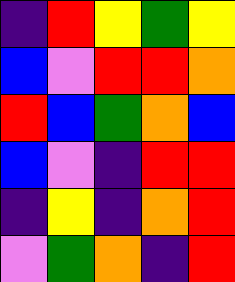[["indigo", "red", "yellow", "green", "yellow"], ["blue", "violet", "red", "red", "orange"], ["red", "blue", "green", "orange", "blue"], ["blue", "violet", "indigo", "red", "red"], ["indigo", "yellow", "indigo", "orange", "red"], ["violet", "green", "orange", "indigo", "red"]]